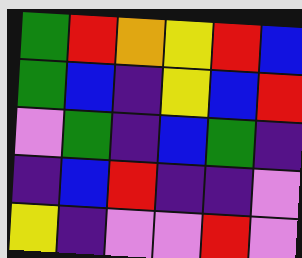[["green", "red", "orange", "yellow", "red", "blue"], ["green", "blue", "indigo", "yellow", "blue", "red"], ["violet", "green", "indigo", "blue", "green", "indigo"], ["indigo", "blue", "red", "indigo", "indigo", "violet"], ["yellow", "indigo", "violet", "violet", "red", "violet"]]